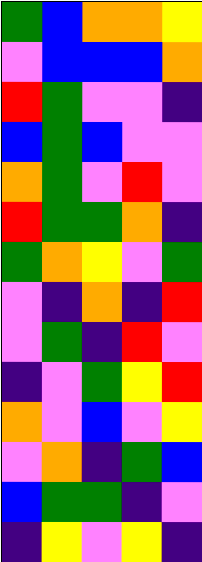[["green", "blue", "orange", "orange", "yellow"], ["violet", "blue", "blue", "blue", "orange"], ["red", "green", "violet", "violet", "indigo"], ["blue", "green", "blue", "violet", "violet"], ["orange", "green", "violet", "red", "violet"], ["red", "green", "green", "orange", "indigo"], ["green", "orange", "yellow", "violet", "green"], ["violet", "indigo", "orange", "indigo", "red"], ["violet", "green", "indigo", "red", "violet"], ["indigo", "violet", "green", "yellow", "red"], ["orange", "violet", "blue", "violet", "yellow"], ["violet", "orange", "indigo", "green", "blue"], ["blue", "green", "green", "indigo", "violet"], ["indigo", "yellow", "violet", "yellow", "indigo"]]